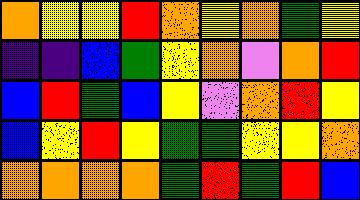[["orange", "yellow", "yellow", "red", "orange", "yellow", "orange", "green", "yellow"], ["indigo", "indigo", "blue", "green", "yellow", "orange", "violet", "orange", "red"], ["blue", "red", "green", "blue", "yellow", "violet", "orange", "red", "yellow"], ["blue", "yellow", "red", "yellow", "green", "green", "yellow", "yellow", "orange"], ["orange", "orange", "orange", "orange", "green", "red", "green", "red", "blue"]]